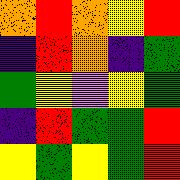[["orange", "red", "orange", "yellow", "red"], ["indigo", "red", "orange", "indigo", "green"], ["green", "yellow", "violet", "yellow", "green"], ["indigo", "red", "green", "green", "red"], ["yellow", "green", "yellow", "green", "red"]]